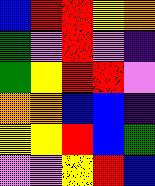[["blue", "red", "red", "yellow", "orange"], ["green", "violet", "red", "violet", "indigo"], ["green", "yellow", "red", "red", "violet"], ["orange", "orange", "blue", "blue", "indigo"], ["yellow", "yellow", "red", "blue", "green"], ["violet", "violet", "yellow", "red", "blue"]]